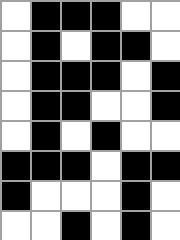[["white", "black", "black", "black", "white", "white"], ["white", "black", "white", "black", "black", "white"], ["white", "black", "black", "black", "white", "black"], ["white", "black", "black", "white", "white", "black"], ["white", "black", "white", "black", "white", "white"], ["black", "black", "black", "white", "black", "black"], ["black", "white", "white", "white", "black", "white"], ["white", "white", "black", "white", "black", "white"]]